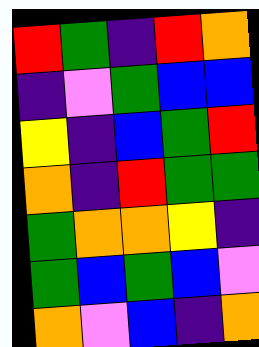[["red", "green", "indigo", "red", "orange"], ["indigo", "violet", "green", "blue", "blue"], ["yellow", "indigo", "blue", "green", "red"], ["orange", "indigo", "red", "green", "green"], ["green", "orange", "orange", "yellow", "indigo"], ["green", "blue", "green", "blue", "violet"], ["orange", "violet", "blue", "indigo", "orange"]]